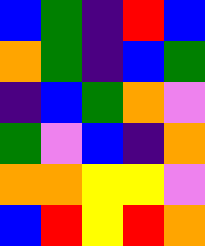[["blue", "green", "indigo", "red", "blue"], ["orange", "green", "indigo", "blue", "green"], ["indigo", "blue", "green", "orange", "violet"], ["green", "violet", "blue", "indigo", "orange"], ["orange", "orange", "yellow", "yellow", "violet"], ["blue", "red", "yellow", "red", "orange"]]